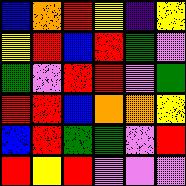[["blue", "orange", "red", "yellow", "indigo", "yellow"], ["yellow", "red", "blue", "red", "green", "violet"], ["green", "violet", "red", "red", "violet", "green"], ["red", "red", "blue", "orange", "orange", "yellow"], ["blue", "red", "green", "green", "violet", "red"], ["red", "yellow", "red", "violet", "violet", "violet"]]